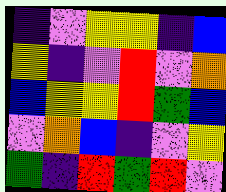[["indigo", "violet", "yellow", "yellow", "indigo", "blue"], ["yellow", "indigo", "violet", "red", "violet", "orange"], ["blue", "yellow", "yellow", "red", "green", "blue"], ["violet", "orange", "blue", "indigo", "violet", "yellow"], ["green", "indigo", "red", "green", "red", "violet"]]